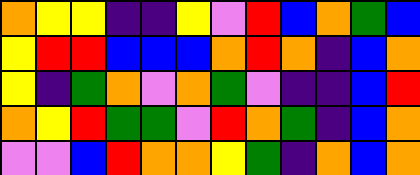[["orange", "yellow", "yellow", "indigo", "indigo", "yellow", "violet", "red", "blue", "orange", "green", "blue"], ["yellow", "red", "red", "blue", "blue", "blue", "orange", "red", "orange", "indigo", "blue", "orange"], ["yellow", "indigo", "green", "orange", "violet", "orange", "green", "violet", "indigo", "indigo", "blue", "red"], ["orange", "yellow", "red", "green", "green", "violet", "red", "orange", "green", "indigo", "blue", "orange"], ["violet", "violet", "blue", "red", "orange", "orange", "yellow", "green", "indigo", "orange", "blue", "orange"]]